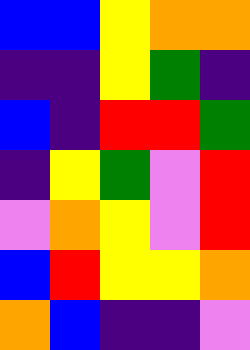[["blue", "blue", "yellow", "orange", "orange"], ["indigo", "indigo", "yellow", "green", "indigo"], ["blue", "indigo", "red", "red", "green"], ["indigo", "yellow", "green", "violet", "red"], ["violet", "orange", "yellow", "violet", "red"], ["blue", "red", "yellow", "yellow", "orange"], ["orange", "blue", "indigo", "indigo", "violet"]]